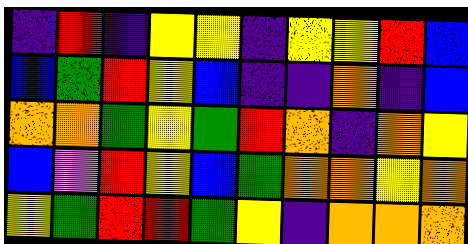[["indigo", "red", "indigo", "yellow", "yellow", "indigo", "yellow", "yellow", "red", "blue"], ["blue", "green", "red", "yellow", "blue", "indigo", "indigo", "orange", "indigo", "blue"], ["orange", "orange", "green", "yellow", "green", "red", "orange", "indigo", "orange", "yellow"], ["blue", "violet", "red", "yellow", "blue", "green", "orange", "orange", "yellow", "orange"], ["yellow", "green", "red", "red", "green", "yellow", "indigo", "orange", "orange", "orange"]]